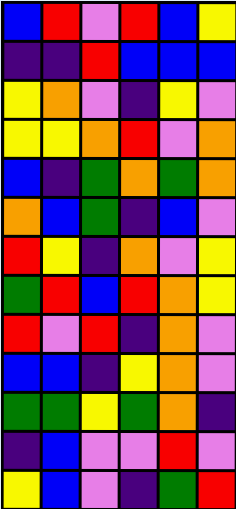[["blue", "red", "violet", "red", "blue", "yellow"], ["indigo", "indigo", "red", "blue", "blue", "blue"], ["yellow", "orange", "violet", "indigo", "yellow", "violet"], ["yellow", "yellow", "orange", "red", "violet", "orange"], ["blue", "indigo", "green", "orange", "green", "orange"], ["orange", "blue", "green", "indigo", "blue", "violet"], ["red", "yellow", "indigo", "orange", "violet", "yellow"], ["green", "red", "blue", "red", "orange", "yellow"], ["red", "violet", "red", "indigo", "orange", "violet"], ["blue", "blue", "indigo", "yellow", "orange", "violet"], ["green", "green", "yellow", "green", "orange", "indigo"], ["indigo", "blue", "violet", "violet", "red", "violet"], ["yellow", "blue", "violet", "indigo", "green", "red"]]